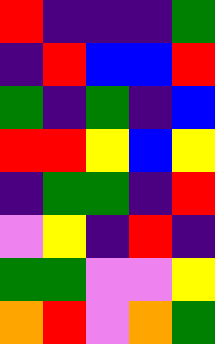[["red", "indigo", "indigo", "indigo", "green"], ["indigo", "red", "blue", "blue", "red"], ["green", "indigo", "green", "indigo", "blue"], ["red", "red", "yellow", "blue", "yellow"], ["indigo", "green", "green", "indigo", "red"], ["violet", "yellow", "indigo", "red", "indigo"], ["green", "green", "violet", "violet", "yellow"], ["orange", "red", "violet", "orange", "green"]]